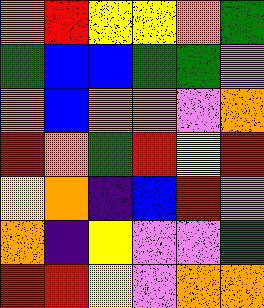[["orange", "red", "yellow", "yellow", "orange", "green"], ["green", "blue", "blue", "green", "green", "violet"], ["orange", "blue", "orange", "orange", "violet", "orange"], ["red", "orange", "green", "red", "yellow", "red"], ["yellow", "orange", "indigo", "blue", "red", "violet"], ["orange", "indigo", "yellow", "violet", "violet", "green"], ["red", "red", "yellow", "violet", "orange", "orange"]]